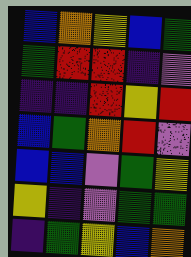[["blue", "orange", "yellow", "blue", "green"], ["green", "red", "red", "indigo", "violet"], ["indigo", "indigo", "red", "yellow", "red"], ["blue", "green", "orange", "red", "violet"], ["blue", "blue", "violet", "green", "yellow"], ["yellow", "indigo", "violet", "green", "green"], ["indigo", "green", "yellow", "blue", "orange"]]